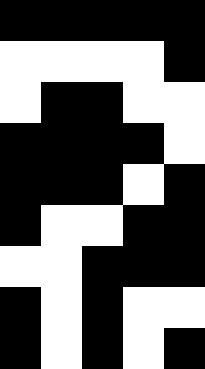[["black", "black", "black", "black", "black"], ["white", "white", "white", "white", "black"], ["white", "black", "black", "white", "white"], ["black", "black", "black", "black", "white"], ["black", "black", "black", "white", "black"], ["black", "white", "white", "black", "black"], ["white", "white", "black", "black", "black"], ["black", "white", "black", "white", "white"], ["black", "white", "black", "white", "black"]]